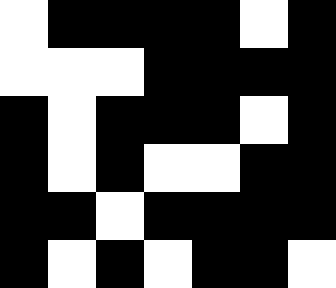[["white", "black", "black", "black", "black", "white", "black"], ["white", "white", "white", "black", "black", "black", "black"], ["black", "white", "black", "black", "black", "white", "black"], ["black", "white", "black", "white", "white", "black", "black"], ["black", "black", "white", "black", "black", "black", "black"], ["black", "white", "black", "white", "black", "black", "white"]]